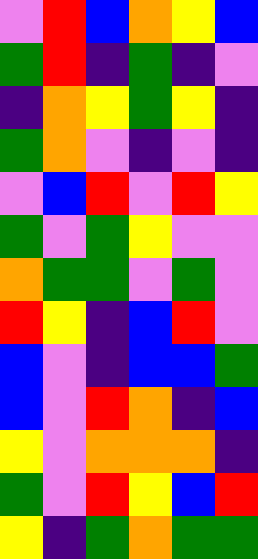[["violet", "red", "blue", "orange", "yellow", "blue"], ["green", "red", "indigo", "green", "indigo", "violet"], ["indigo", "orange", "yellow", "green", "yellow", "indigo"], ["green", "orange", "violet", "indigo", "violet", "indigo"], ["violet", "blue", "red", "violet", "red", "yellow"], ["green", "violet", "green", "yellow", "violet", "violet"], ["orange", "green", "green", "violet", "green", "violet"], ["red", "yellow", "indigo", "blue", "red", "violet"], ["blue", "violet", "indigo", "blue", "blue", "green"], ["blue", "violet", "red", "orange", "indigo", "blue"], ["yellow", "violet", "orange", "orange", "orange", "indigo"], ["green", "violet", "red", "yellow", "blue", "red"], ["yellow", "indigo", "green", "orange", "green", "green"]]